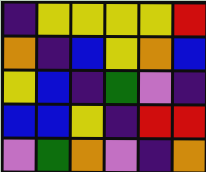[["indigo", "yellow", "yellow", "yellow", "yellow", "red"], ["orange", "indigo", "blue", "yellow", "orange", "blue"], ["yellow", "blue", "indigo", "green", "violet", "indigo"], ["blue", "blue", "yellow", "indigo", "red", "red"], ["violet", "green", "orange", "violet", "indigo", "orange"]]